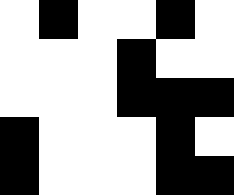[["white", "black", "white", "white", "black", "white"], ["white", "white", "white", "black", "white", "white"], ["white", "white", "white", "black", "black", "black"], ["black", "white", "white", "white", "black", "white"], ["black", "white", "white", "white", "black", "black"]]